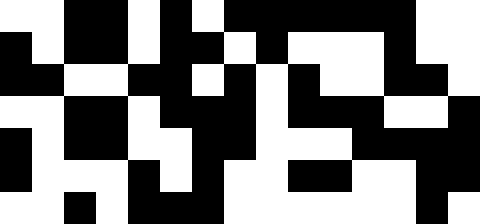[["white", "white", "black", "black", "white", "black", "white", "black", "black", "black", "black", "black", "black", "white", "white"], ["black", "white", "black", "black", "white", "black", "black", "white", "black", "white", "white", "white", "black", "white", "white"], ["black", "black", "white", "white", "black", "black", "white", "black", "white", "black", "white", "white", "black", "black", "white"], ["white", "white", "black", "black", "white", "black", "black", "black", "white", "black", "black", "black", "white", "white", "black"], ["black", "white", "black", "black", "white", "white", "black", "black", "white", "white", "white", "black", "black", "black", "black"], ["black", "white", "white", "white", "black", "white", "black", "white", "white", "black", "black", "white", "white", "black", "black"], ["white", "white", "black", "white", "black", "black", "black", "white", "white", "white", "white", "white", "white", "black", "white"]]